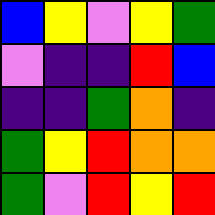[["blue", "yellow", "violet", "yellow", "green"], ["violet", "indigo", "indigo", "red", "blue"], ["indigo", "indigo", "green", "orange", "indigo"], ["green", "yellow", "red", "orange", "orange"], ["green", "violet", "red", "yellow", "red"]]